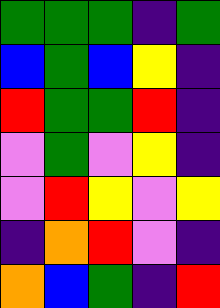[["green", "green", "green", "indigo", "green"], ["blue", "green", "blue", "yellow", "indigo"], ["red", "green", "green", "red", "indigo"], ["violet", "green", "violet", "yellow", "indigo"], ["violet", "red", "yellow", "violet", "yellow"], ["indigo", "orange", "red", "violet", "indigo"], ["orange", "blue", "green", "indigo", "red"]]